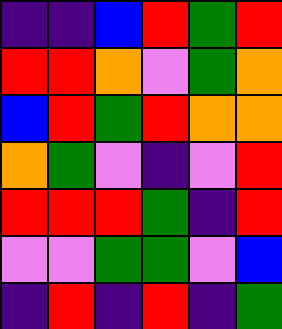[["indigo", "indigo", "blue", "red", "green", "red"], ["red", "red", "orange", "violet", "green", "orange"], ["blue", "red", "green", "red", "orange", "orange"], ["orange", "green", "violet", "indigo", "violet", "red"], ["red", "red", "red", "green", "indigo", "red"], ["violet", "violet", "green", "green", "violet", "blue"], ["indigo", "red", "indigo", "red", "indigo", "green"]]